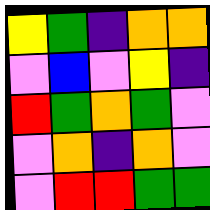[["yellow", "green", "indigo", "orange", "orange"], ["violet", "blue", "violet", "yellow", "indigo"], ["red", "green", "orange", "green", "violet"], ["violet", "orange", "indigo", "orange", "violet"], ["violet", "red", "red", "green", "green"]]